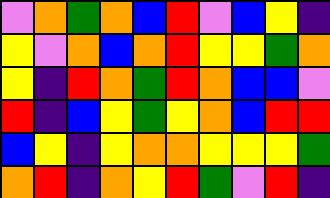[["violet", "orange", "green", "orange", "blue", "red", "violet", "blue", "yellow", "indigo"], ["yellow", "violet", "orange", "blue", "orange", "red", "yellow", "yellow", "green", "orange"], ["yellow", "indigo", "red", "orange", "green", "red", "orange", "blue", "blue", "violet"], ["red", "indigo", "blue", "yellow", "green", "yellow", "orange", "blue", "red", "red"], ["blue", "yellow", "indigo", "yellow", "orange", "orange", "yellow", "yellow", "yellow", "green"], ["orange", "red", "indigo", "orange", "yellow", "red", "green", "violet", "red", "indigo"]]